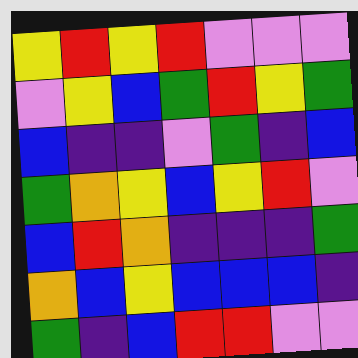[["yellow", "red", "yellow", "red", "violet", "violet", "violet"], ["violet", "yellow", "blue", "green", "red", "yellow", "green"], ["blue", "indigo", "indigo", "violet", "green", "indigo", "blue"], ["green", "orange", "yellow", "blue", "yellow", "red", "violet"], ["blue", "red", "orange", "indigo", "indigo", "indigo", "green"], ["orange", "blue", "yellow", "blue", "blue", "blue", "indigo"], ["green", "indigo", "blue", "red", "red", "violet", "violet"]]